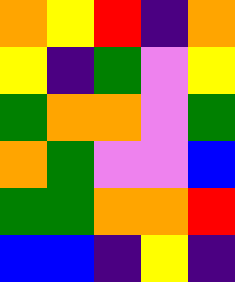[["orange", "yellow", "red", "indigo", "orange"], ["yellow", "indigo", "green", "violet", "yellow"], ["green", "orange", "orange", "violet", "green"], ["orange", "green", "violet", "violet", "blue"], ["green", "green", "orange", "orange", "red"], ["blue", "blue", "indigo", "yellow", "indigo"]]